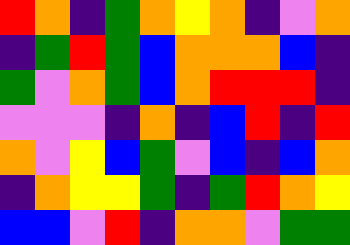[["red", "orange", "indigo", "green", "orange", "yellow", "orange", "indigo", "violet", "orange"], ["indigo", "green", "red", "green", "blue", "orange", "orange", "orange", "blue", "indigo"], ["green", "violet", "orange", "green", "blue", "orange", "red", "red", "red", "indigo"], ["violet", "violet", "violet", "indigo", "orange", "indigo", "blue", "red", "indigo", "red"], ["orange", "violet", "yellow", "blue", "green", "violet", "blue", "indigo", "blue", "orange"], ["indigo", "orange", "yellow", "yellow", "green", "indigo", "green", "red", "orange", "yellow"], ["blue", "blue", "violet", "red", "indigo", "orange", "orange", "violet", "green", "green"]]